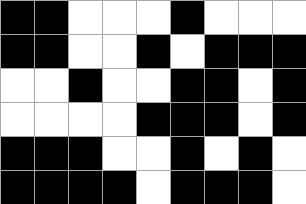[["black", "black", "white", "white", "white", "black", "white", "white", "white"], ["black", "black", "white", "white", "black", "white", "black", "black", "black"], ["white", "white", "black", "white", "white", "black", "black", "white", "black"], ["white", "white", "white", "white", "black", "black", "black", "white", "black"], ["black", "black", "black", "white", "white", "black", "white", "black", "white"], ["black", "black", "black", "black", "white", "black", "black", "black", "white"]]